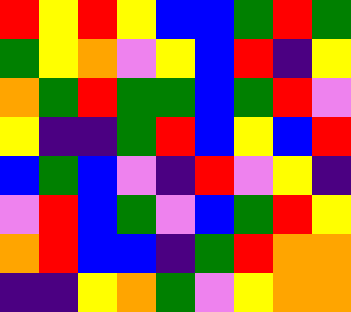[["red", "yellow", "red", "yellow", "blue", "blue", "green", "red", "green"], ["green", "yellow", "orange", "violet", "yellow", "blue", "red", "indigo", "yellow"], ["orange", "green", "red", "green", "green", "blue", "green", "red", "violet"], ["yellow", "indigo", "indigo", "green", "red", "blue", "yellow", "blue", "red"], ["blue", "green", "blue", "violet", "indigo", "red", "violet", "yellow", "indigo"], ["violet", "red", "blue", "green", "violet", "blue", "green", "red", "yellow"], ["orange", "red", "blue", "blue", "indigo", "green", "red", "orange", "orange"], ["indigo", "indigo", "yellow", "orange", "green", "violet", "yellow", "orange", "orange"]]